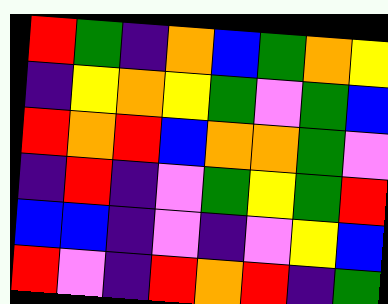[["red", "green", "indigo", "orange", "blue", "green", "orange", "yellow"], ["indigo", "yellow", "orange", "yellow", "green", "violet", "green", "blue"], ["red", "orange", "red", "blue", "orange", "orange", "green", "violet"], ["indigo", "red", "indigo", "violet", "green", "yellow", "green", "red"], ["blue", "blue", "indigo", "violet", "indigo", "violet", "yellow", "blue"], ["red", "violet", "indigo", "red", "orange", "red", "indigo", "green"]]